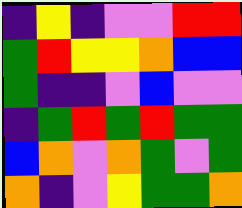[["indigo", "yellow", "indigo", "violet", "violet", "red", "red"], ["green", "red", "yellow", "yellow", "orange", "blue", "blue"], ["green", "indigo", "indigo", "violet", "blue", "violet", "violet"], ["indigo", "green", "red", "green", "red", "green", "green"], ["blue", "orange", "violet", "orange", "green", "violet", "green"], ["orange", "indigo", "violet", "yellow", "green", "green", "orange"]]